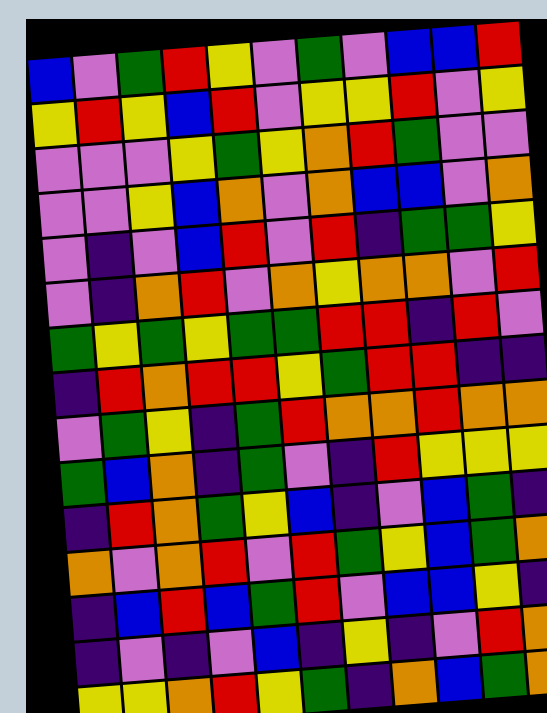[["blue", "violet", "green", "red", "yellow", "violet", "green", "violet", "blue", "blue", "red"], ["yellow", "red", "yellow", "blue", "red", "violet", "yellow", "yellow", "red", "violet", "yellow"], ["violet", "violet", "violet", "yellow", "green", "yellow", "orange", "red", "green", "violet", "violet"], ["violet", "violet", "yellow", "blue", "orange", "violet", "orange", "blue", "blue", "violet", "orange"], ["violet", "indigo", "violet", "blue", "red", "violet", "red", "indigo", "green", "green", "yellow"], ["violet", "indigo", "orange", "red", "violet", "orange", "yellow", "orange", "orange", "violet", "red"], ["green", "yellow", "green", "yellow", "green", "green", "red", "red", "indigo", "red", "violet"], ["indigo", "red", "orange", "red", "red", "yellow", "green", "red", "red", "indigo", "indigo"], ["violet", "green", "yellow", "indigo", "green", "red", "orange", "orange", "red", "orange", "orange"], ["green", "blue", "orange", "indigo", "green", "violet", "indigo", "red", "yellow", "yellow", "yellow"], ["indigo", "red", "orange", "green", "yellow", "blue", "indigo", "violet", "blue", "green", "indigo"], ["orange", "violet", "orange", "red", "violet", "red", "green", "yellow", "blue", "green", "orange"], ["indigo", "blue", "red", "blue", "green", "red", "violet", "blue", "blue", "yellow", "indigo"], ["indigo", "violet", "indigo", "violet", "blue", "indigo", "yellow", "indigo", "violet", "red", "orange"], ["yellow", "yellow", "orange", "red", "yellow", "green", "indigo", "orange", "blue", "green", "orange"]]